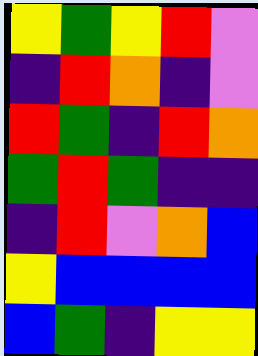[["yellow", "green", "yellow", "red", "violet"], ["indigo", "red", "orange", "indigo", "violet"], ["red", "green", "indigo", "red", "orange"], ["green", "red", "green", "indigo", "indigo"], ["indigo", "red", "violet", "orange", "blue"], ["yellow", "blue", "blue", "blue", "blue"], ["blue", "green", "indigo", "yellow", "yellow"]]